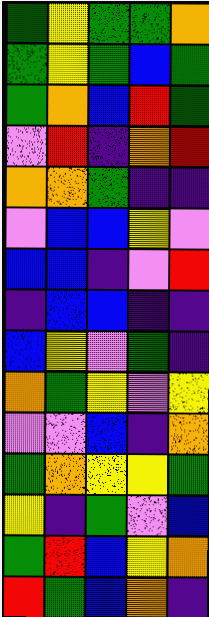[["green", "yellow", "green", "green", "orange"], ["green", "yellow", "green", "blue", "green"], ["green", "orange", "blue", "red", "green"], ["violet", "red", "indigo", "orange", "red"], ["orange", "orange", "green", "indigo", "indigo"], ["violet", "blue", "blue", "yellow", "violet"], ["blue", "blue", "indigo", "violet", "red"], ["indigo", "blue", "blue", "indigo", "indigo"], ["blue", "yellow", "violet", "green", "indigo"], ["orange", "green", "yellow", "violet", "yellow"], ["violet", "violet", "blue", "indigo", "orange"], ["green", "orange", "yellow", "yellow", "green"], ["yellow", "indigo", "green", "violet", "blue"], ["green", "red", "blue", "yellow", "orange"], ["red", "green", "blue", "orange", "indigo"]]